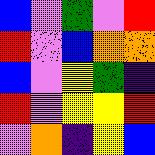[["blue", "violet", "green", "violet", "red"], ["red", "violet", "blue", "orange", "orange"], ["blue", "violet", "yellow", "green", "indigo"], ["red", "violet", "yellow", "yellow", "red"], ["violet", "orange", "indigo", "yellow", "blue"]]